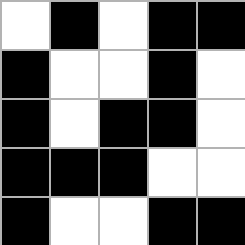[["white", "black", "white", "black", "black"], ["black", "white", "white", "black", "white"], ["black", "white", "black", "black", "white"], ["black", "black", "black", "white", "white"], ["black", "white", "white", "black", "black"]]